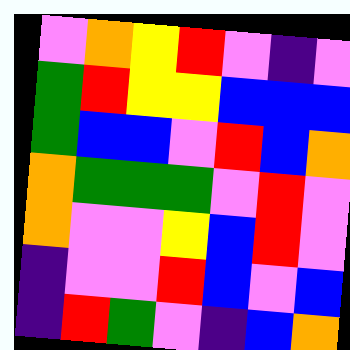[["violet", "orange", "yellow", "red", "violet", "indigo", "violet"], ["green", "red", "yellow", "yellow", "blue", "blue", "blue"], ["green", "blue", "blue", "violet", "red", "blue", "orange"], ["orange", "green", "green", "green", "violet", "red", "violet"], ["orange", "violet", "violet", "yellow", "blue", "red", "violet"], ["indigo", "violet", "violet", "red", "blue", "violet", "blue"], ["indigo", "red", "green", "violet", "indigo", "blue", "orange"]]